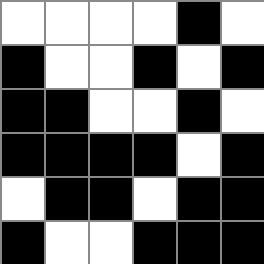[["white", "white", "white", "white", "black", "white"], ["black", "white", "white", "black", "white", "black"], ["black", "black", "white", "white", "black", "white"], ["black", "black", "black", "black", "white", "black"], ["white", "black", "black", "white", "black", "black"], ["black", "white", "white", "black", "black", "black"]]